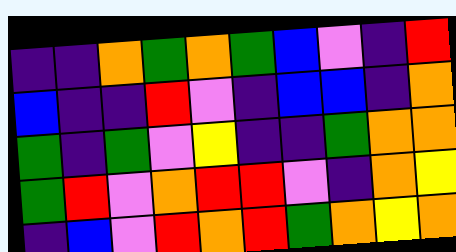[["indigo", "indigo", "orange", "green", "orange", "green", "blue", "violet", "indigo", "red"], ["blue", "indigo", "indigo", "red", "violet", "indigo", "blue", "blue", "indigo", "orange"], ["green", "indigo", "green", "violet", "yellow", "indigo", "indigo", "green", "orange", "orange"], ["green", "red", "violet", "orange", "red", "red", "violet", "indigo", "orange", "yellow"], ["indigo", "blue", "violet", "red", "orange", "red", "green", "orange", "yellow", "orange"]]